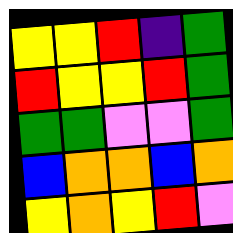[["yellow", "yellow", "red", "indigo", "green"], ["red", "yellow", "yellow", "red", "green"], ["green", "green", "violet", "violet", "green"], ["blue", "orange", "orange", "blue", "orange"], ["yellow", "orange", "yellow", "red", "violet"]]